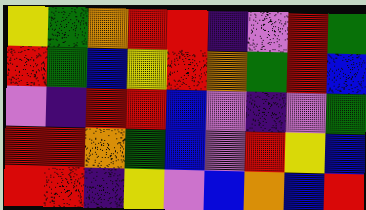[["yellow", "green", "orange", "red", "red", "indigo", "violet", "red", "green"], ["red", "green", "blue", "yellow", "red", "orange", "green", "red", "blue"], ["violet", "indigo", "red", "red", "blue", "violet", "indigo", "violet", "green"], ["red", "red", "orange", "green", "blue", "violet", "red", "yellow", "blue"], ["red", "red", "indigo", "yellow", "violet", "blue", "orange", "blue", "red"]]